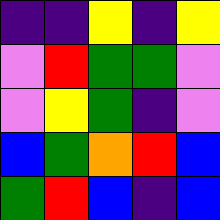[["indigo", "indigo", "yellow", "indigo", "yellow"], ["violet", "red", "green", "green", "violet"], ["violet", "yellow", "green", "indigo", "violet"], ["blue", "green", "orange", "red", "blue"], ["green", "red", "blue", "indigo", "blue"]]